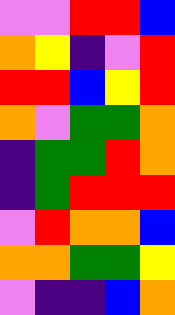[["violet", "violet", "red", "red", "blue"], ["orange", "yellow", "indigo", "violet", "red"], ["red", "red", "blue", "yellow", "red"], ["orange", "violet", "green", "green", "orange"], ["indigo", "green", "green", "red", "orange"], ["indigo", "green", "red", "red", "red"], ["violet", "red", "orange", "orange", "blue"], ["orange", "orange", "green", "green", "yellow"], ["violet", "indigo", "indigo", "blue", "orange"]]